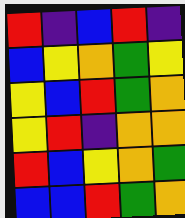[["red", "indigo", "blue", "red", "indigo"], ["blue", "yellow", "orange", "green", "yellow"], ["yellow", "blue", "red", "green", "orange"], ["yellow", "red", "indigo", "orange", "orange"], ["red", "blue", "yellow", "orange", "green"], ["blue", "blue", "red", "green", "orange"]]